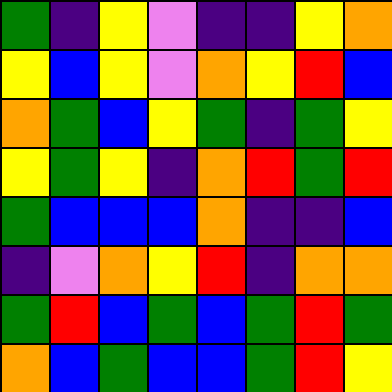[["green", "indigo", "yellow", "violet", "indigo", "indigo", "yellow", "orange"], ["yellow", "blue", "yellow", "violet", "orange", "yellow", "red", "blue"], ["orange", "green", "blue", "yellow", "green", "indigo", "green", "yellow"], ["yellow", "green", "yellow", "indigo", "orange", "red", "green", "red"], ["green", "blue", "blue", "blue", "orange", "indigo", "indigo", "blue"], ["indigo", "violet", "orange", "yellow", "red", "indigo", "orange", "orange"], ["green", "red", "blue", "green", "blue", "green", "red", "green"], ["orange", "blue", "green", "blue", "blue", "green", "red", "yellow"]]